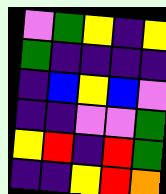[["violet", "green", "yellow", "indigo", "yellow"], ["green", "indigo", "indigo", "indigo", "indigo"], ["indigo", "blue", "yellow", "blue", "violet"], ["indigo", "indigo", "violet", "violet", "green"], ["yellow", "red", "indigo", "red", "green"], ["indigo", "indigo", "yellow", "red", "orange"]]